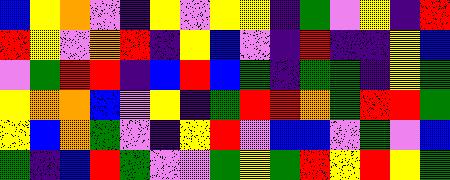[["blue", "yellow", "orange", "violet", "indigo", "yellow", "violet", "yellow", "yellow", "indigo", "green", "violet", "yellow", "indigo", "red"], ["red", "yellow", "violet", "orange", "red", "indigo", "yellow", "blue", "violet", "indigo", "red", "indigo", "indigo", "yellow", "blue"], ["violet", "green", "red", "red", "indigo", "blue", "red", "blue", "green", "indigo", "green", "green", "indigo", "yellow", "green"], ["yellow", "orange", "orange", "blue", "violet", "yellow", "indigo", "green", "red", "red", "orange", "green", "red", "red", "green"], ["yellow", "blue", "orange", "green", "violet", "indigo", "yellow", "red", "violet", "blue", "blue", "violet", "green", "violet", "blue"], ["green", "indigo", "blue", "red", "green", "violet", "violet", "green", "yellow", "green", "red", "yellow", "red", "yellow", "green"]]